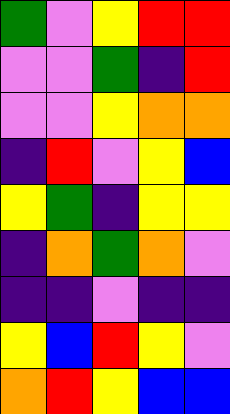[["green", "violet", "yellow", "red", "red"], ["violet", "violet", "green", "indigo", "red"], ["violet", "violet", "yellow", "orange", "orange"], ["indigo", "red", "violet", "yellow", "blue"], ["yellow", "green", "indigo", "yellow", "yellow"], ["indigo", "orange", "green", "orange", "violet"], ["indigo", "indigo", "violet", "indigo", "indigo"], ["yellow", "blue", "red", "yellow", "violet"], ["orange", "red", "yellow", "blue", "blue"]]